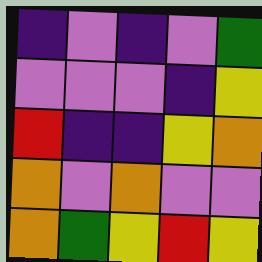[["indigo", "violet", "indigo", "violet", "green"], ["violet", "violet", "violet", "indigo", "yellow"], ["red", "indigo", "indigo", "yellow", "orange"], ["orange", "violet", "orange", "violet", "violet"], ["orange", "green", "yellow", "red", "yellow"]]